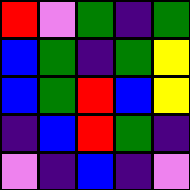[["red", "violet", "green", "indigo", "green"], ["blue", "green", "indigo", "green", "yellow"], ["blue", "green", "red", "blue", "yellow"], ["indigo", "blue", "red", "green", "indigo"], ["violet", "indigo", "blue", "indigo", "violet"]]